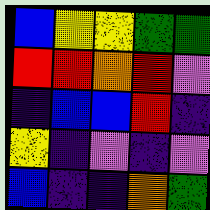[["blue", "yellow", "yellow", "green", "green"], ["red", "red", "orange", "red", "violet"], ["indigo", "blue", "blue", "red", "indigo"], ["yellow", "indigo", "violet", "indigo", "violet"], ["blue", "indigo", "indigo", "orange", "green"]]